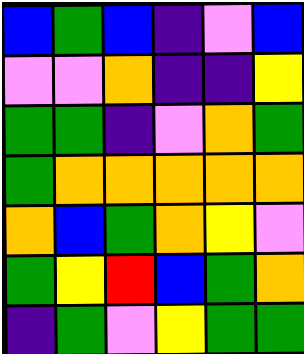[["blue", "green", "blue", "indigo", "violet", "blue"], ["violet", "violet", "orange", "indigo", "indigo", "yellow"], ["green", "green", "indigo", "violet", "orange", "green"], ["green", "orange", "orange", "orange", "orange", "orange"], ["orange", "blue", "green", "orange", "yellow", "violet"], ["green", "yellow", "red", "blue", "green", "orange"], ["indigo", "green", "violet", "yellow", "green", "green"]]